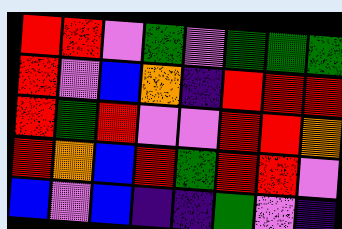[["red", "red", "violet", "green", "violet", "green", "green", "green"], ["red", "violet", "blue", "orange", "indigo", "red", "red", "red"], ["red", "green", "red", "violet", "violet", "red", "red", "orange"], ["red", "orange", "blue", "red", "green", "red", "red", "violet"], ["blue", "violet", "blue", "indigo", "indigo", "green", "violet", "indigo"]]